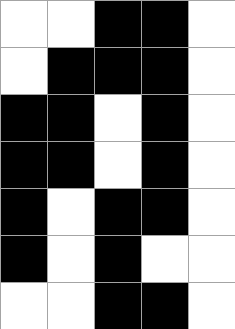[["white", "white", "black", "black", "white"], ["white", "black", "black", "black", "white"], ["black", "black", "white", "black", "white"], ["black", "black", "white", "black", "white"], ["black", "white", "black", "black", "white"], ["black", "white", "black", "white", "white"], ["white", "white", "black", "black", "white"]]